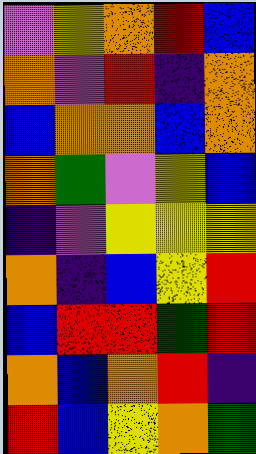[["violet", "yellow", "orange", "red", "blue"], ["orange", "violet", "red", "indigo", "orange"], ["blue", "orange", "orange", "blue", "orange"], ["orange", "green", "violet", "yellow", "blue"], ["indigo", "violet", "yellow", "yellow", "yellow"], ["orange", "indigo", "blue", "yellow", "red"], ["blue", "red", "red", "green", "red"], ["orange", "blue", "orange", "red", "indigo"], ["red", "blue", "yellow", "orange", "green"]]